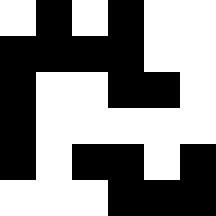[["white", "black", "white", "black", "white", "white"], ["black", "black", "black", "black", "white", "white"], ["black", "white", "white", "black", "black", "white"], ["black", "white", "white", "white", "white", "white"], ["black", "white", "black", "black", "white", "black"], ["white", "white", "white", "black", "black", "black"]]